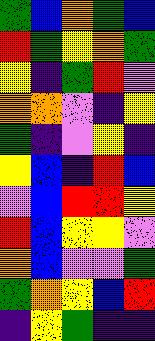[["green", "blue", "orange", "green", "blue"], ["red", "green", "yellow", "orange", "green"], ["yellow", "indigo", "green", "red", "violet"], ["orange", "orange", "violet", "indigo", "yellow"], ["green", "indigo", "violet", "yellow", "indigo"], ["yellow", "blue", "indigo", "red", "blue"], ["violet", "blue", "red", "red", "yellow"], ["red", "blue", "yellow", "yellow", "violet"], ["orange", "blue", "violet", "violet", "green"], ["green", "orange", "yellow", "blue", "red"], ["indigo", "yellow", "green", "indigo", "indigo"]]